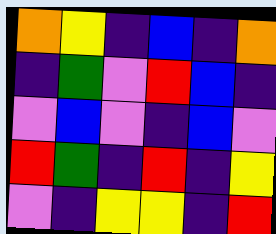[["orange", "yellow", "indigo", "blue", "indigo", "orange"], ["indigo", "green", "violet", "red", "blue", "indigo"], ["violet", "blue", "violet", "indigo", "blue", "violet"], ["red", "green", "indigo", "red", "indigo", "yellow"], ["violet", "indigo", "yellow", "yellow", "indigo", "red"]]